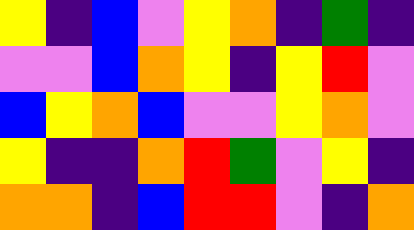[["yellow", "indigo", "blue", "violet", "yellow", "orange", "indigo", "green", "indigo"], ["violet", "violet", "blue", "orange", "yellow", "indigo", "yellow", "red", "violet"], ["blue", "yellow", "orange", "blue", "violet", "violet", "yellow", "orange", "violet"], ["yellow", "indigo", "indigo", "orange", "red", "green", "violet", "yellow", "indigo"], ["orange", "orange", "indigo", "blue", "red", "red", "violet", "indigo", "orange"]]